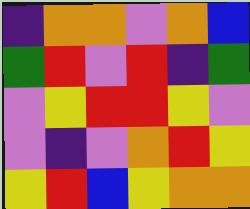[["indigo", "orange", "orange", "violet", "orange", "blue"], ["green", "red", "violet", "red", "indigo", "green"], ["violet", "yellow", "red", "red", "yellow", "violet"], ["violet", "indigo", "violet", "orange", "red", "yellow"], ["yellow", "red", "blue", "yellow", "orange", "orange"]]